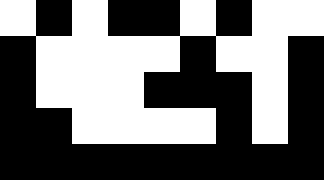[["white", "black", "white", "black", "black", "white", "black", "white", "white"], ["black", "white", "white", "white", "white", "black", "white", "white", "black"], ["black", "white", "white", "white", "black", "black", "black", "white", "black"], ["black", "black", "white", "white", "white", "white", "black", "white", "black"], ["black", "black", "black", "black", "black", "black", "black", "black", "black"]]